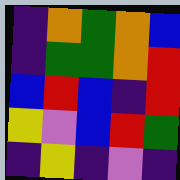[["indigo", "orange", "green", "orange", "blue"], ["indigo", "green", "green", "orange", "red"], ["blue", "red", "blue", "indigo", "red"], ["yellow", "violet", "blue", "red", "green"], ["indigo", "yellow", "indigo", "violet", "indigo"]]